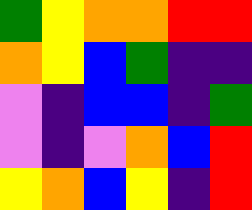[["green", "yellow", "orange", "orange", "red", "red"], ["orange", "yellow", "blue", "green", "indigo", "indigo"], ["violet", "indigo", "blue", "blue", "indigo", "green"], ["violet", "indigo", "violet", "orange", "blue", "red"], ["yellow", "orange", "blue", "yellow", "indigo", "red"]]